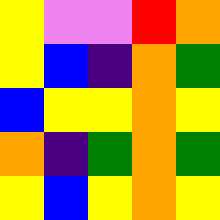[["yellow", "violet", "violet", "red", "orange"], ["yellow", "blue", "indigo", "orange", "green"], ["blue", "yellow", "yellow", "orange", "yellow"], ["orange", "indigo", "green", "orange", "green"], ["yellow", "blue", "yellow", "orange", "yellow"]]